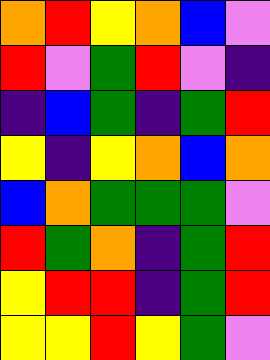[["orange", "red", "yellow", "orange", "blue", "violet"], ["red", "violet", "green", "red", "violet", "indigo"], ["indigo", "blue", "green", "indigo", "green", "red"], ["yellow", "indigo", "yellow", "orange", "blue", "orange"], ["blue", "orange", "green", "green", "green", "violet"], ["red", "green", "orange", "indigo", "green", "red"], ["yellow", "red", "red", "indigo", "green", "red"], ["yellow", "yellow", "red", "yellow", "green", "violet"]]